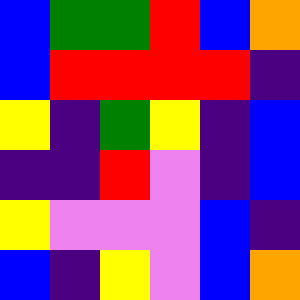[["blue", "green", "green", "red", "blue", "orange"], ["blue", "red", "red", "red", "red", "indigo"], ["yellow", "indigo", "green", "yellow", "indigo", "blue"], ["indigo", "indigo", "red", "violet", "indigo", "blue"], ["yellow", "violet", "violet", "violet", "blue", "indigo"], ["blue", "indigo", "yellow", "violet", "blue", "orange"]]